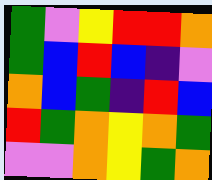[["green", "violet", "yellow", "red", "red", "orange"], ["green", "blue", "red", "blue", "indigo", "violet"], ["orange", "blue", "green", "indigo", "red", "blue"], ["red", "green", "orange", "yellow", "orange", "green"], ["violet", "violet", "orange", "yellow", "green", "orange"]]